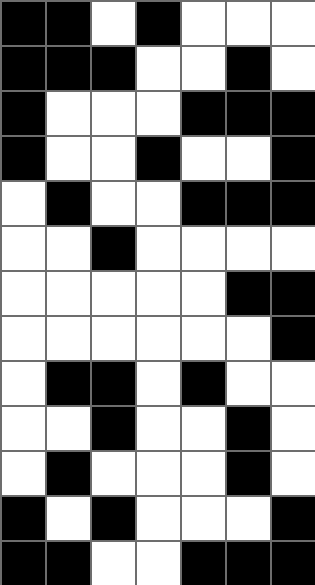[["black", "black", "white", "black", "white", "white", "white"], ["black", "black", "black", "white", "white", "black", "white"], ["black", "white", "white", "white", "black", "black", "black"], ["black", "white", "white", "black", "white", "white", "black"], ["white", "black", "white", "white", "black", "black", "black"], ["white", "white", "black", "white", "white", "white", "white"], ["white", "white", "white", "white", "white", "black", "black"], ["white", "white", "white", "white", "white", "white", "black"], ["white", "black", "black", "white", "black", "white", "white"], ["white", "white", "black", "white", "white", "black", "white"], ["white", "black", "white", "white", "white", "black", "white"], ["black", "white", "black", "white", "white", "white", "black"], ["black", "black", "white", "white", "black", "black", "black"]]